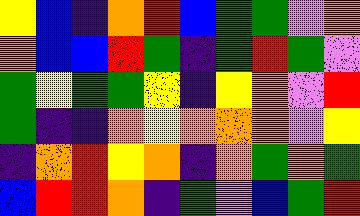[["yellow", "blue", "indigo", "orange", "red", "blue", "green", "green", "violet", "orange"], ["orange", "blue", "blue", "red", "green", "indigo", "green", "red", "green", "violet"], ["green", "yellow", "green", "green", "yellow", "indigo", "yellow", "orange", "violet", "red"], ["green", "indigo", "indigo", "orange", "yellow", "orange", "orange", "orange", "violet", "yellow"], ["indigo", "orange", "red", "yellow", "orange", "indigo", "orange", "green", "orange", "green"], ["blue", "red", "red", "orange", "indigo", "green", "violet", "blue", "green", "red"]]